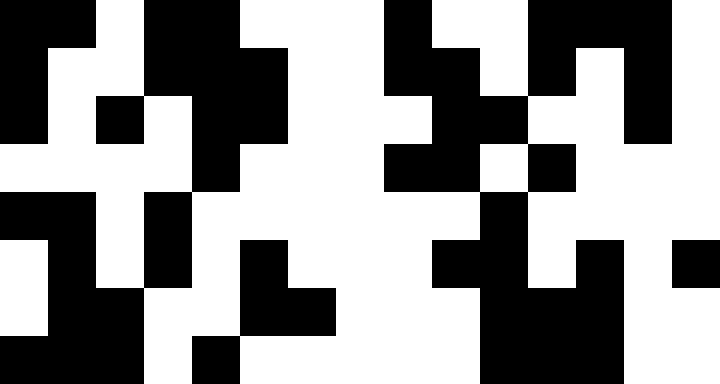[["black", "black", "white", "black", "black", "white", "white", "white", "black", "white", "white", "black", "black", "black", "white"], ["black", "white", "white", "black", "black", "black", "white", "white", "black", "black", "white", "black", "white", "black", "white"], ["black", "white", "black", "white", "black", "black", "white", "white", "white", "black", "black", "white", "white", "black", "white"], ["white", "white", "white", "white", "black", "white", "white", "white", "black", "black", "white", "black", "white", "white", "white"], ["black", "black", "white", "black", "white", "white", "white", "white", "white", "white", "black", "white", "white", "white", "white"], ["white", "black", "white", "black", "white", "black", "white", "white", "white", "black", "black", "white", "black", "white", "black"], ["white", "black", "black", "white", "white", "black", "black", "white", "white", "white", "black", "black", "black", "white", "white"], ["black", "black", "black", "white", "black", "white", "white", "white", "white", "white", "black", "black", "black", "white", "white"]]